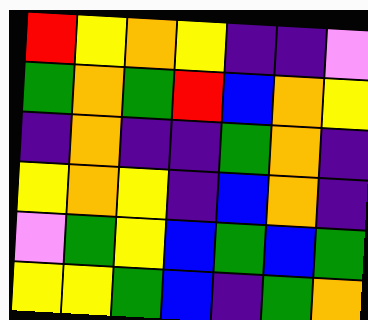[["red", "yellow", "orange", "yellow", "indigo", "indigo", "violet"], ["green", "orange", "green", "red", "blue", "orange", "yellow"], ["indigo", "orange", "indigo", "indigo", "green", "orange", "indigo"], ["yellow", "orange", "yellow", "indigo", "blue", "orange", "indigo"], ["violet", "green", "yellow", "blue", "green", "blue", "green"], ["yellow", "yellow", "green", "blue", "indigo", "green", "orange"]]